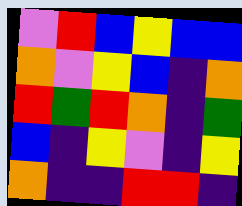[["violet", "red", "blue", "yellow", "blue", "blue"], ["orange", "violet", "yellow", "blue", "indigo", "orange"], ["red", "green", "red", "orange", "indigo", "green"], ["blue", "indigo", "yellow", "violet", "indigo", "yellow"], ["orange", "indigo", "indigo", "red", "red", "indigo"]]